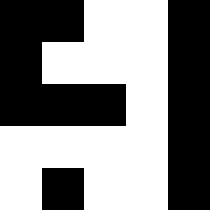[["black", "black", "white", "white", "black"], ["black", "white", "white", "white", "black"], ["black", "black", "black", "white", "black"], ["white", "white", "white", "white", "black"], ["white", "black", "white", "white", "black"]]